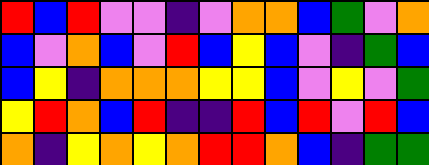[["red", "blue", "red", "violet", "violet", "indigo", "violet", "orange", "orange", "blue", "green", "violet", "orange"], ["blue", "violet", "orange", "blue", "violet", "red", "blue", "yellow", "blue", "violet", "indigo", "green", "blue"], ["blue", "yellow", "indigo", "orange", "orange", "orange", "yellow", "yellow", "blue", "violet", "yellow", "violet", "green"], ["yellow", "red", "orange", "blue", "red", "indigo", "indigo", "red", "blue", "red", "violet", "red", "blue"], ["orange", "indigo", "yellow", "orange", "yellow", "orange", "red", "red", "orange", "blue", "indigo", "green", "green"]]